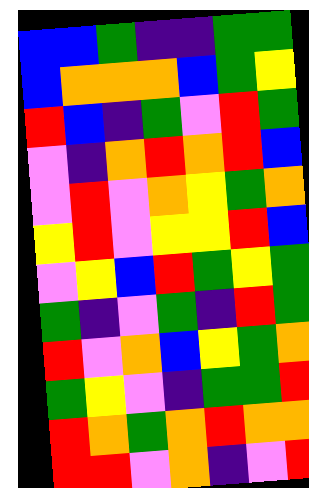[["blue", "blue", "green", "indigo", "indigo", "green", "green"], ["blue", "orange", "orange", "orange", "blue", "green", "yellow"], ["red", "blue", "indigo", "green", "violet", "red", "green"], ["violet", "indigo", "orange", "red", "orange", "red", "blue"], ["violet", "red", "violet", "orange", "yellow", "green", "orange"], ["yellow", "red", "violet", "yellow", "yellow", "red", "blue"], ["violet", "yellow", "blue", "red", "green", "yellow", "green"], ["green", "indigo", "violet", "green", "indigo", "red", "green"], ["red", "violet", "orange", "blue", "yellow", "green", "orange"], ["green", "yellow", "violet", "indigo", "green", "green", "red"], ["red", "orange", "green", "orange", "red", "orange", "orange"], ["red", "red", "violet", "orange", "indigo", "violet", "red"]]